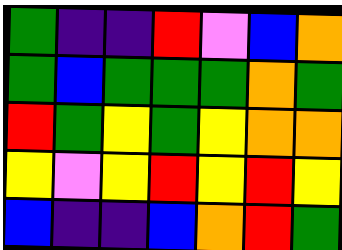[["green", "indigo", "indigo", "red", "violet", "blue", "orange"], ["green", "blue", "green", "green", "green", "orange", "green"], ["red", "green", "yellow", "green", "yellow", "orange", "orange"], ["yellow", "violet", "yellow", "red", "yellow", "red", "yellow"], ["blue", "indigo", "indigo", "blue", "orange", "red", "green"]]